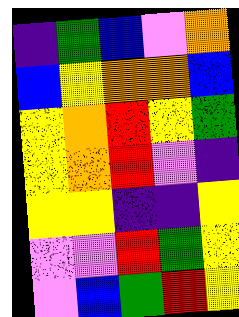[["indigo", "green", "blue", "violet", "orange"], ["blue", "yellow", "orange", "orange", "blue"], ["yellow", "orange", "red", "yellow", "green"], ["yellow", "orange", "red", "violet", "indigo"], ["yellow", "yellow", "indigo", "indigo", "yellow"], ["violet", "violet", "red", "green", "yellow"], ["violet", "blue", "green", "red", "yellow"]]